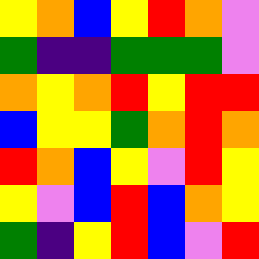[["yellow", "orange", "blue", "yellow", "red", "orange", "violet"], ["green", "indigo", "indigo", "green", "green", "green", "violet"], ["orange", "yellow", "orange", "red", "yellow", "red", "red"], ["blue", "yellow", "yellow", "green", "orange", "red", "orange"], ["red", "orange", "blue", "yellow", "violet", "red", "yellow"], ["yellow", "violet", "blue", "red", "blue", "orange", "yellow"], ["green", "indigo", "yellow", "red", "blue", "violet", "red"]]